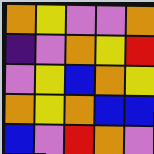[["orange", "yellow", "violet", "violet", "orange"], ["indigo", "violet", "orange", "yellow", "red"], ["violet", "yellow", "blue", "orange", "yellow"], ["orange", "yellow", "orange", "blue", "blue"], ["blue", "violet", "red", "orange", "violet"]]